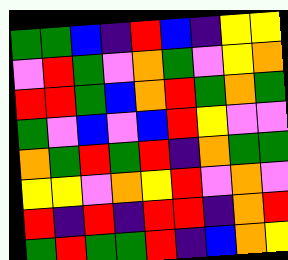[["green", "green", "blue", "indigo", "red", "blue", "indigo", "yellow", "yellow"], ["violet", "red", "green", "violet", "orange", "green", "violet", "yellow", "orange"], ["red", "red", "green", "blue", "orange", "red", "green", "orange", "green"], ["green", "violet", "blue", "violet", "blue", "red", "yellow", "violet", "violet"], ["orange", "green", "red", "green", "red", "indigo", "orange", "green", "green"], ["yellow", "yellow", "violet", "orange", "yellow", "red", "violet", "orange", "violet"], ["red", "indigo", "red", "indigo", "red", "red", "indigo", "orange", "red"], ["green", "red", "green", "green", "red", "indigo", "blue", "orange", "yellow"]]